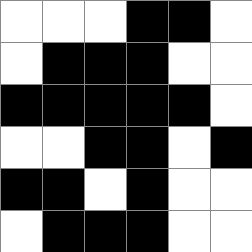[["white", "white", "white", "black", "black", "white"], ["white", "black", "black", "black", "white", "white"], ["black", "black", "black", "black", "black", "white"], ["white", "white", "black", "black", "white", "black"], ["black", "black", "white", "black", "white", "white"], ["white", "black", "black", "black", "white", "white"]]